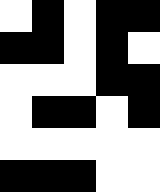[["white", "black", "white", "black", "black"], ["black", "black", "white", "black", "white"], ["white", "white", "white", "black", "black"], ["white", "black", "black", "white", "black"], ["white", "white", "white", "white", "white"], ["black", "black", "black", "white", "white"]]